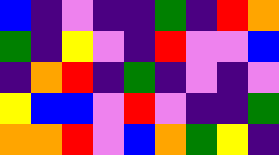[["blue", "indigo", "violet", "indigo", "indigo", "green", "indigo", "red", "orange"], ["green", "indigo", "yellow", "violet", "indigo", "red", "violet", "violet", "blue"], ["indigo", "orange", "red", "indigo", "green", "indigo", "violet", "indigo", "violet"], ["yellow", "blue", "blue", "violet", "red", "violet", "indigo", "indigo", "green"], ["orange", "orange", "red", "violet", "blue", "orange", "green", "yellow", "indigo"]]